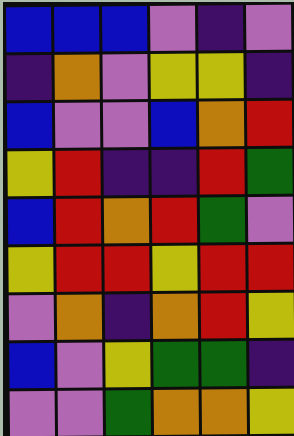[["blue", "blue", "blue", "violet", "indigo", "violet"], ["indigo", "orange", "violet", "yellow", "yellow", "indigo"], ["blue", "violet", "violet", "blue", "orange", "red"], ["yellow", "red", "indigo", "indigo", "red", "green"], ["blue", "red", "orange", "red", "green", "violet"], ["yellow", "red", "red", "yellow", "red", "red"], ["violet", "orange", "indigo", "orange", "red", "yellow"], ["blue", "violet", "yellow", "green", "green", "indigo"], ["violet", "violet", "green", "orange", "orange", "yellow"]]